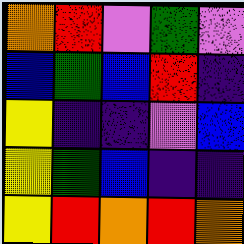[["orange", "red", "violet", "green", "violet"], ["blue", "green", "blue", "red", "indigo"], ["yellow", "indigo", "indigo", "violet", "blue"], ["yellow", "green", "blue", "indigo", "indigo"], ["yellow", "red", "orange", "red", "orange"]]